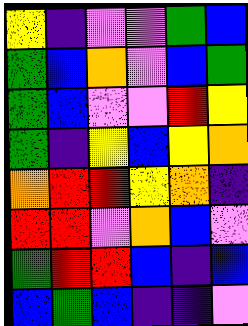[["yellow", "indigo", "violet", "violet", "green", "blue"], ["green", "blue", "orange", "violet", "blue", "green"], ["green", "blue", "violet", "violet", "red", "yellow"], ["green", "indigo", "yellow", "blue", "yellow", "orange"], ["orange", "red", "red", "yellow", "orange", "indigo"], ["red", "red", "violet", "orange", "blue", "violet"], ["green", "red", "red", "blue", "indigo", "blue"], ["blue", "green", "blue", "indigo", "indigo", "violet"]]